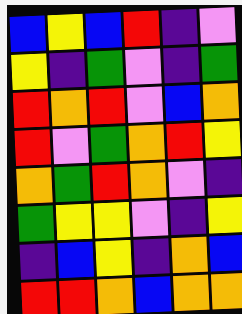[["blue", "yellow", "blue", "red", "indigo", "violet"], ["yellow", "indigo", "green", "violet", "indigo", "green"], ["red", "orange", "red", "violet", "blue", "orange"], ["red", "violet", "green", "orange", "red", "yellow"], ["orange", "green", "red", "orange", "violet", "indigo"], ["green", "yellow", "yellow", "violet", "indigo", "yellow"], ["indigo", "blue", "yellow", "indigo", "orange", "blue"], ["red", "red", "orange", "blue", "orange", "orange"]]